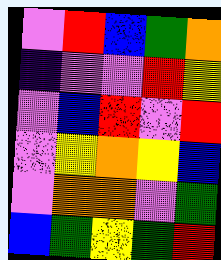[["violet", "red", "blue", "green", "orange"], ["indigo", "violet", "violet", "red", "yellow"], ["violet", "blue", "red", "violet", "red"], ["violet", "yellow", "orange", "yellow", "blue"], ["violet", "orange", "orange", "violet", "green"], ["blue", "green", "yellow", "green", "red"]]